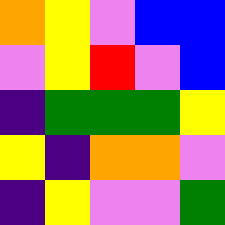[["orange", "yellow", "violet", "blue", "blue"], ["violet", "yellow", "red", "violet", "blue"], ["indigo", "green", "green", "green", "yellow"], ["yellow", "indigo", "orange", "orange", "violet"], ["indigo", "yellow", "violet", "violet", "green"]]